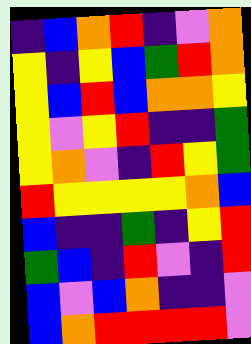[["indigo", "blue", "orange", "red", "indigo", "violet", "orange"], ["yellow", "indigo", "yellow", "blue", "green", "red", "orange"], ["yellow", "blue", "red", "blue", "orange", "orange", "yellow"], ["yellow", "violet", "yellow", "red", "indigo", "indigo", "green"], ["yellow", "orange", "violet", "indigo", "red", "yellow", "green"], ["red", "yellow", "yellow", "yellow", "yellow", "orange", "blue"], ["blue", "indigo", "indigo", "green", "indigo", "yellow", "red"], ["green", "blue", "indigo", "red", "violet", "indigo", "red"], ["blue", "violet", "blue", "orange", "indigo", "indigo", "violet"], ["blue", "orange", "red", "red", "red", "red", "violet"]]